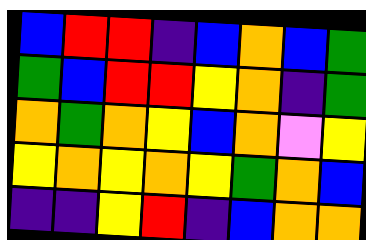[["blue", "red", "red", "indigo", "blue", "orange", "blue", "green"], ["green", "blue", "red", "red", "yellow", "orange", "indigo", "green"], ["orange", "green", "orange", "yellow", "blue", "orange", "violet", "yellow"], ["yellow", "orange", "yellow", "orange", "yellow", "green", "orange", "blue"], ["indigo", "indigo", "yellow", "red", "indigo", "blue", "orange", "orange"]]